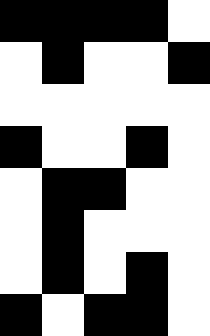[["black", "black", "black", "black", "white"], ["white", "black", "white", "white", "black"], ["white", "white", "white", "white", "white"], ["black", "white", "white", "black", "white"], ["white", "black", "black", "white", "white"], ["white", "black", "white", "white", "white"], ["white", "black", "white", "black", "white"], ["black", "white", "black", "black", "white"]]